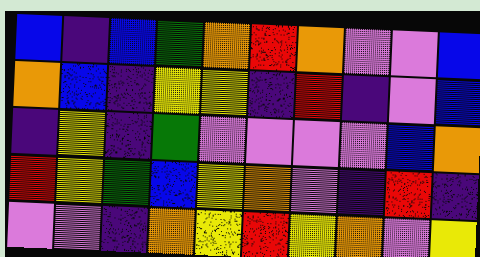[["blue", "indigo", "blue", "green", "orange", "red", "orange", "violet", "violet", "blue"], ["orange", "blue", "indigo", "yellow", "yellow", "indigo", "red", "indigo", "violet", "blue"], ["indigo", "yellow", "indigo", "green", "violet", "violet", "violet", "violet", "blue", "orange"], ["red", "yellow", "green", "blue", "yellow", "orange", "violet", "indigo", "red", "indigo"], ["violet", "violet", "indigo", "orange", "yellow", "red", "yellow", "orange", "violet", "yellow"]]